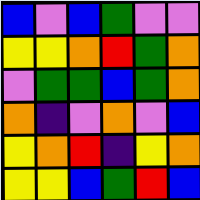[["blue", "violet", "blue", "green", "violet", "violet"], ["yellow", "yellow", "orange", "red", "green", "orange"], ["violet", "green", "green", "blue", "green", "orange"], ["orange", "indigo", "violet", "orange", "violet", "blue"], ["yellow", "orange", "red", "indigo", "yellow", "orange"], ["yellow", "yellow", "blue", "green", "red", "blue"]]